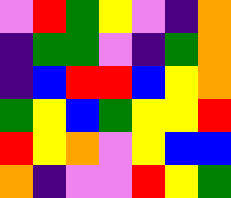[["violet", "red", "green", "yellow", "violet", "indigo", "orange"], ["indigo", "green", "green", "violet", "indigo", "green", "orange"], ["indigo", "blue", "red", "red", "blue", "yellow", "orange"], ["green", "yellow", "blue", "green", "yellow", "yellow", "red"], ["red", "yellow", "orange", "violet", "yellow", "blue", "blue"], ["orange", "indigo", "violet", "violet", "red", "yellow", "green"]]